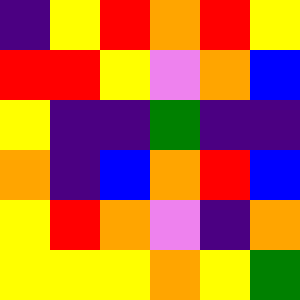[["indigo", "yellow", "red", "orange", "red", "yellow"], ["red", "red", "yellow", "violet", "orange", "blue"], ["yellow", "indigo", "indigo", "green", "indigo", "indigo"], ["orange", "indigo", "blue", "orange", "red", "blue"], ["yellow", "red", "orange", "violet", "indigo", "orange"], ["yellow", "yellow", "yellow", "orange", "yellow", "green"]]